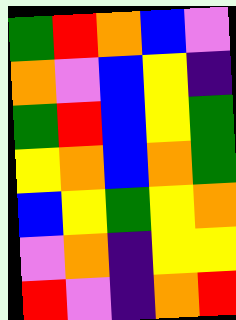[["green", "red", "orange", "blue", "violet"], ["orange", "violet", "blue", "yellow", "indigo"], ["green", "red", "blue", "yellow", "green"], ["yellow", "orange", "blue", "orange", "green"], ["blue", "yellow", "green", "yellow", "orange"], ["violet", "orange", "indigo", "yellow", "yellow"], ["red", "violet", "indigo", "orange", "red"]]